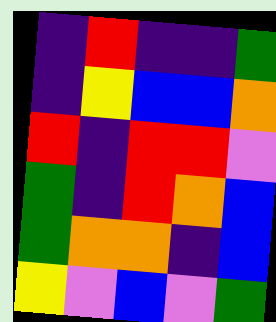[["indigo", "red", "indigo", "indigo", "green"], ["indigo", "yellow", "blue", "blue", "orange"], ["red", "indigo", "red", "red", "violet"], ["green", "indigo", "red", "orange", "blue"], ["green", "orange", "orange", "indigo", "blue"], ["yellow", "violet", "blue", "violet", "green"]]